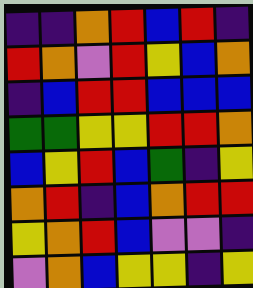[["indigo", "indigo", "orange", "red", "blue", "red", "indigo"], ["red", "orange", "violet", "red", "yellow", "blue", "orange"], ["indigo", "blue", "red", "red", "blue", "blue", "blue"], ["green", "green", "yellow", "yellow", "red", "red", "orange"], ["blue", "yellow", "red", "blue", "green", "indigo", "yellow"], ["orange", "red", "indigo", "blue", "orange", "red", "red"], ["yellow", "orange", "red", "blue", "violet", "violet", "indigo"], ["violet", "orange", "blue", "yellow", "yellow", "indigo", "yellow"]]